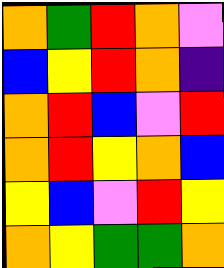[["orange", "green", "red", "orange", "violet"], ["blue", "yellow", "red", "orange", "indigo"], ["orange", "red", "blue", "violet", "red"], ["orange", "red", "yellow", "orange", "blue"], ["yellow", "blue", "violet", "red", "yellow"], ["orange", "yellow", "green", "green", "orange"]]